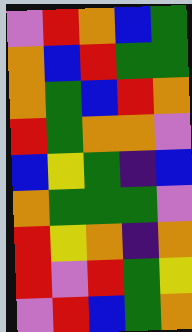[["violet", "red", "orange", "blue", "green"], ["orange", "blue", "red", "green", "green"], ["orange", "green", "blue", "red", "orange"], ["red", "green", "orange", "orange", "violet"], ["blue", "yellow", "green", "indigo", "blue"], ["orange", "green", "green", "green", "violet"], ["red", "yellow", "orange", "indigo", "orange"], ["red", "violet", "red", "green", "yellow"], ["violet", "red", "blue", "green", "orange"]]